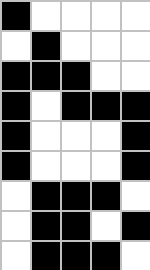[["black", "white", "white", "white", "white"], ["white", "black", "white", "white", "white"], ["black", "black", "black", "white", "white"], ["black", "white", "black", "black", "black"], ["black", "white", "white", "white", "black"], ["black", "white", "white", "white", "black"], ["white", "black", "black", "black", "white"], ["white", "black", "black", "white", "black"], ["white", "black", "black", "black", "white"]]